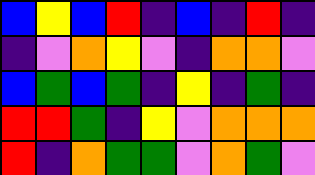[["blue", "yellow", "blue", "red", "indigo", "blue", "indigo", "red", "indigo"], ["indigo", "violet", "orange", "yellow", "violet", "indigo", "orange", "orange", "violet"], ["blue", "green", "blue", "green", "indigo", "yellow", "indigo", "green", "indigo"], ["red", "red", "green", "indigo", "yellow", "violet", "orange", "orange", "orange"], ["red", "indigo", "orange", "green", "green", "violet", "orange", "green", "violet"]]